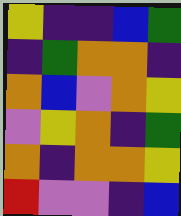[["yellow", "indigo", "indigo", "blue", "green"], ["indigo", "green", "orange", "orange", "indigo"], ["orange", "blue", "violet", "orange", "yellow"], ["violet", "yellow", "orange", "indigo", "green"], ["orange", "indigo", "orange", "orange", "yellow"], ["red", "violet", "violet", "indigo", "blue"]]